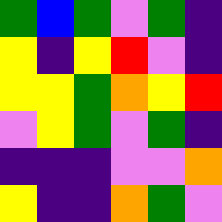[["green", "blue", "green", "violet", "green", "indigo"], ["yellow", "indigo", "yellow", "red", "violet", "indigo"], ["yellow", "yellow", "green", "orange", "yellow", "red"], ["violet", "yellow", "green", "violet", "green", "indigo"], ["indigo", "indigo", "indigo", "violet", "violet", "orange"], ["yellow", "indigo", "indigo", "orange", "green", "violet"]]